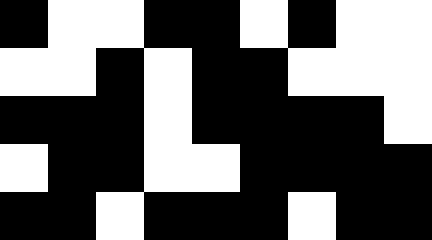[["black", "white", "white", "black", "black", "white", "black", "white", "white"], ["white", "white", "black", "white", "black", "black", "white", "white", "white"], ["black", "black", "black", "white", "black", "black", "black", "black", "white"], ["white", "black", "black", "white", "white", "black", "black", "black", "black"], ["black", "black", "white", "black", "black", "black", "white", "black", "black"]]